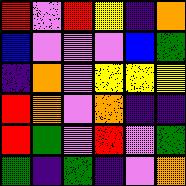[["red", "violet", "red", "yellow", "indigo", "orange"], ["blue", "violet", "violet", "violet", "blue", "green"], ["indigo", "orange", "violet", "yellow", "yellow", "yellow"], ["red", "orange", "violet", "orange", "indigo", "indigo"], ["red", "green", "violet", "red", "violet", "green"], ["green", "indigo", "green", "indigo", "violet", "orange"]]